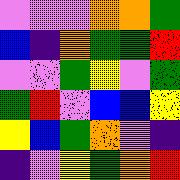[["violet", "violet", "violet", "orange", "orange", "green"], ["blue", "indigo", "orange", "green", "green", "red"], ["violet", "violet", "green", "yellow", "violet", "green"], ["green", "red", "violet", "blue", "blue", "yellow"], ["yellow", "blue", "green", "orange", "violet", "indigo"], ["indigo", "violet", "yellow", "green", "orange", "red"]]